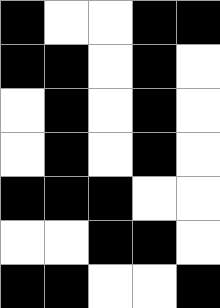[["black", "white", "white", "black", "black"], ["black", "black", "white", "black", "white"], ["white", "black", "white", "black", "white"], ["white", "black", "white", "black", "white"], ["black", "black", "black", "white", "white"], ["white", "white", "black", "black", "white"], ["black", "black", "white", "white", "black"]]